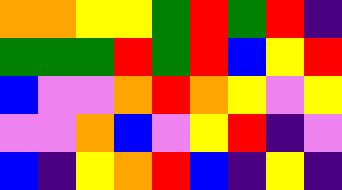[["orange", "orange", "yellow", "yellow", "green", "red", "green", "red", "indigo"], ["green", "green", "green", "red", "green", "red", "blue", "yellow", "red"], ["blue", "violet", "violet", "orange", "red", "orange", "yellow", "violet", "yellow"], ["violet", "violet", "orange", "blue", "violet", "yellow", "red", "indigo", "violet"], ["blue", "indigo", "yellow", "orange", "red", "blue", "indigo", "yellow", "indigo"]]